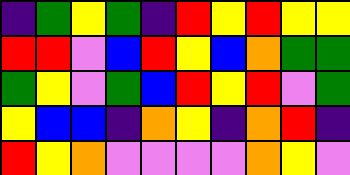[["indigo", "green", "yellow", "green", "indigo", "red", "yellow", "red", "yellow", "yellow"], ["red", "red", "violet", "blue", "red", "yellow", "blue", "orange", "green", "green"], ["green", "yellow", "violet", "green", "blue", "red", "yellow", "red", "violet", "green"], ["yellow", "blue", "blue", "indigo", "orange", "yellow", "indigo", "orange", "red", "indigo"], ["red", "yellow", "orange", "violet", "violet", "violet", "violet", "orange", "yellow", "violet"]]